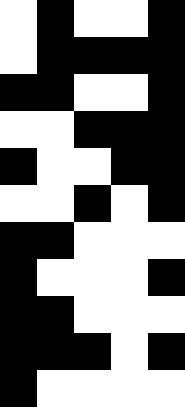[["white", "black", "white", "white", "black"], ["white", "black", "black", "black", "black"], ["black", "black", "white", "white", "black"], ["white", "white", "black", "black", "black"], ["black", "white", "white", "black", "black"], ["white", "white", "black", "white", "black"], ["black", "black", "white", "white", "white"], ["black", "white", "white", "white", "black"], ["black", "black", "white", "white", "white"], ["black", "black", "black", "white", "black"], ["black", "white", "white", "white", "white"]]